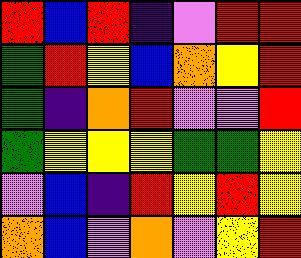[["red", "blue", "red", "indigo", "violet", "red", "red"], ["green", "red", "yellow", "blue", "orange", "yellow", "red"], ["green", "indigo", "orange", "red", "violet", "violet", "red"], ["green", "yellow", "yellow", "yellow", "green", "green", "yellow"], ["violet", "blue", "indigo", "red", "yellow", "red", "yellow"], ["orange", "blue", "violet", "orange", "violet", "yellow", "red"]]